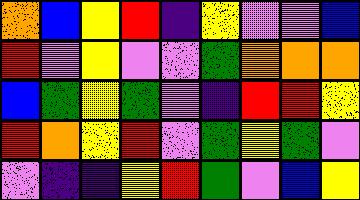[["orange", "blue", "yellow", "red", "indigo", "yellow", "violet", "violet", "blue"], ["red", "violet", "yellow", "violet", "violet", "green", "orange", "orange", "orange"], ["blue", "green", "yellow", "green", "violet", "indigo", "red", "red", "yellow"], ["red", "orange", "yellow", "red", "violet", "green", "yellow", "green", "violet"], ["violet", "indigo", "indigo", "yellow", "red", "green", "violet", "blue", "yellow"]]